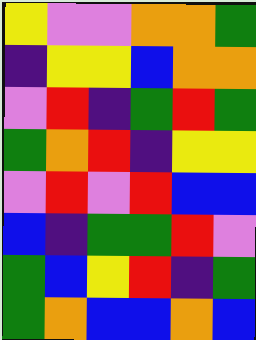[["yellow", "violet", "violet", "orange", "orange", "green"], ["indigo", "yellow", "yellow", "blue", "orange", "orange"], ["violet", "red", "indigo", "green", "red", "green"], ["green", "orange", "red", "indigo", "yellow", "yellow"], ["violet", "red", "violet", "red", "blue", "blue"], ["blue", "indigo", "green", "green", "red", "violet"], ["green", "blue", "yellow", "red", "indigo", "green"], ["green", "orange", "blue", "blue", "orange", "blue"]]